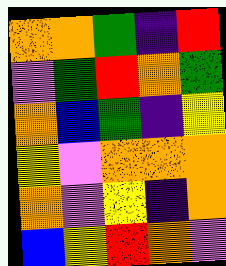[["orange", "orange", "green", "indigo", "red"], ["violet", "green", "red", "orange", "green"], ["orange", "blue", "green", "indigo", "yellow"], ["yellow", "violet", "orange", "orange", "orange"], ["orange", "violet", "yellow", "indigo", "orange"], ["blue", "yellow", "red", "orange", "violet"]]